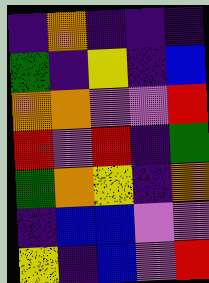[["indigo", "orange", "indigo", "indigo", "indigo"], ["green", "indigo", "yellow", "indigo", "blue"], ["orange", "orange", "violet", "violet", "red"], ["red", "violet", "red", "indigo", "green"], ["green", "orange", "yellow", "indigo", "orange"], ["indigo", "blue", "blue", "violet", "violet"], ["yellow", "indigo", "blue", "violet", "red"]]